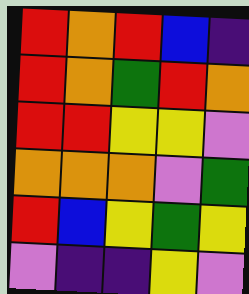[["red", "orange", "red", "blue", "indigo"], ["red", "orange", "green", "red", "orange"], ["red", "red", "yellow", "yellow", "violet"], ["orange", "orange", "orange", "violet", "green"], ["red", "blue", "yellow", "green", "yellow"], ["violet", "indigo", "indigo", "yellow", "violet"]]